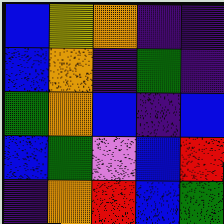[["blue", "yellow", "orange", "indigo", "indigo"], ["blue", "orange", "indigo", "green", "indigo"], ["green", "orange", "blue", "indigo", "blue"], ["blue", "green", "violet", "blue", "red"], ["indigo", "orange", "red", "blue", "green"]]